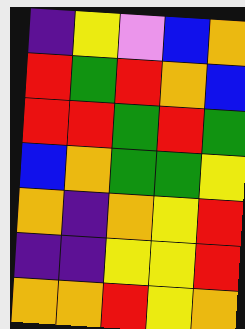[["indigo", "yellow", "violet", "blue", "orange"], ["red", "green", "red", "orange", "blue"], ["red", "red", "green", "red", "green"], ["blue", "orange", "green", "green", "yellow"], ["orange", "indigo", "orange", "yellow", "red"], ["indigo", "indigo", "yellow", "yellow", "red"], ["orange", "orange", "red", "yellow", "orange"]]